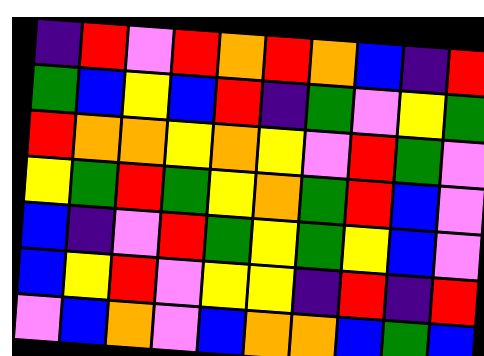[["indigo", "red", "violet", "red", "orange", "red", "orange", "blue", "indigo", "red"], ["green", "blue", "yellow", "blue", "red", "indigo", "green", "violet", "yellow", "green"], ["red", "orange", "orange", "yellow", "orange", "yellow", "violet", "red", "green", "violet"], ["yellow", "green", "red", "green", "yellow", "orange", "green", "red", "blue", "violet"], ["blue", "indigo", "violet", "red", "green", "yellow", "green", "yellow", "blue", "violet"], ["blue", "yellow", "red", "violet", "yellow", "yellow", "indigo", "red", "indigo", "red"], ["violet", "blue", "orange", "violet", "blue", "orange", "orange", "blue", "green", "blue"]]